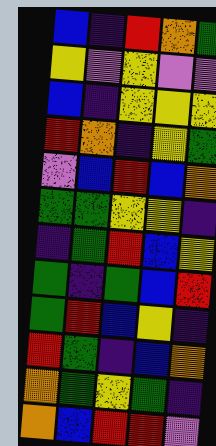[["blue", "indigo", "red", "orange", "green"], ["yellow", "violet", "yellow", "violet", "violet"], ["blue", "indigo", "yellow", "yellow", "yellow"], ["red", "orange", "indigo", "yellow", "green"], ["violet", "blue", "red", "blue", "orange"], ["green", "green", "yellow", "yellow", "indigo"], ["indigo", "green", "red", "blue", "yellow"], ["green", "indigo", "green", "blue", "red"], ["green", "red", "blue", "yellow", "indigo"], ["red", "green", "indigo", "blue", "orange"], ["orange", "green", "yellow", "green", "indigo"], ["orange", "blue", "red", "red", "violet"]]